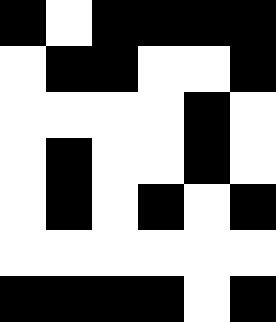[["black", "white", "black", "black", "black", "black"], ["white", "black", "black", "white", "white", "black"], ["white", "white", "white", "white", "black", "white"], ["white", "black", "white", "white", "black", "white"], ["white", "black", "white", "black", "white", "black"], ["white", "white", "white", "white", "white", "white"], ["black", "black", "black", "black", "white", "black"]]